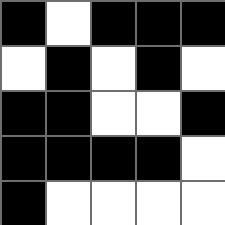[["black", "white", "black", "black", "black"], ["white", "black", "white", "black", "white"], ["black", "black", "white", "white", "black"], ["black", "black", "black", "black", "white"], ["black", "white", "white", "white", "white"]]